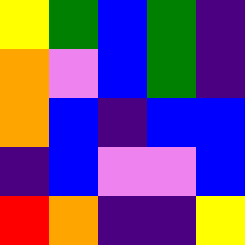[["yellow", "green", "blue", "green", "indigo"], ["orange", "violet", "blue", "green", "indigo"], ["orange", "blue", "indigo", "blue", "blue"], ["indigo", "blue", "violet", "violet", "blue"], ["red", "orange", "indigo", "indigo", "yellow"]]